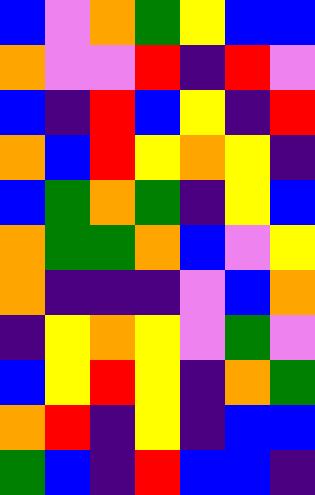[["blue", "violet", "orange", "green", "yellow", "blue", "blue"], ["orange", "violet", "violet", "red", "indigo", "red", "violet"], ["blue", "indigo", "red", "blue", "yellow", "indigo", "red"], ["orange", "blue", "red", "yellow", "orange", "yellow", "indigo"], ["blue", "green", "orange", "green", "indigo", "yellow", "blue"], ["orange", "green", "green", "orange", "blue", "violet", "yellow"], ["orange", "indigo", "indigo", "indigo", "violet", "blue", "orange"], ["indigo", "yellow", "orange", "yellow", "violet", "green", "violet"], ["blue", "yellow", "red", "yellow", "indigo", "orange", "green"], ["orange", "red", "indigo", "yellow", "indigo", "blue", "blue"], ["green", "blue", "indigo", "red", "blue", "blue", "indigo"]]